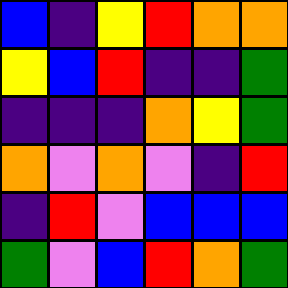[["blue", "indigo", "yellow", "red", "orange", "orange"], ["yellow", "blue", "red", "indigo", "indigo", "green"], ["indigo", "indigo", "indigo", "orange", "yellow", "green"], ["orange", "violet", "orange", "violet", "indigo", "red"], ["indigo", "red", "violet", "blue", "blue", "blue"], ["green", "violet", "blue", "red", "orange", "green"]]